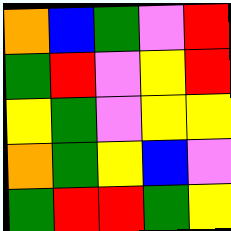[["orange", "blue", "green", "violet", "red"], ["green", "red", "violet", "yellow", "red"], ["yellow", "green", "violet", "yellow", "yellow"], ["orange", "green", "yellow", "blue", "violet"], ["green", "red", "red", "green", "yellow"]]